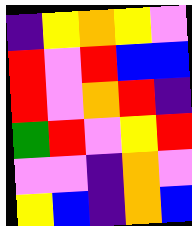[["indigo", "yellow", "orange", "yellow", "violet"], ["red", "violet", "red", "blue", "blue"], ["red", "violet", "orange", "red", "indigo"], ["green", "red", "violet", "yellow", "red"], ["violet", "violet", "indigo", "orange", "violet"], ["yellow", "blue", "indigo", "orange", "blue"]]